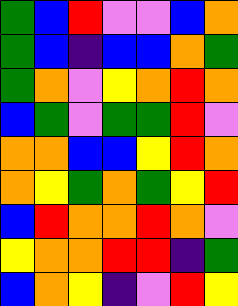[["green", "blue", "red", "violet", "violet", "blue", "orange"], ["green", "blue", "indigo", "blue", "blue", "orange", "green"], ["green", "orange", "violet", "yellow", "orange", "red", "orange"], ["blue", "green", "violet", "green", "green", "red", "violet"], ["orange", "orange", "blue", "blue", "yellow", "red", "orange"], ["orange", "yellow", "green", "orange", "green", "yellow", "red"], ["blue", "red", "orange", "orange", "red", "orange", "violet"], ["yellow", "orange", "orange", "red", "red", "indigo", "green"], ["blue", "orange", "yellow", "indigo", "violet", "red", "yellow"]]